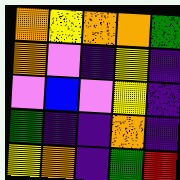[["orange", "yellow", "orange", "orange", "green"], ["orange", "violet", "indigo", "yellow", "indigo"], ["violet", "blue", "violet", "yellow", "indigo"], ["green", "indigo", "indigo", "orange", "indigo"], ["yellow", "orange", "indigo", "green", "red"]]